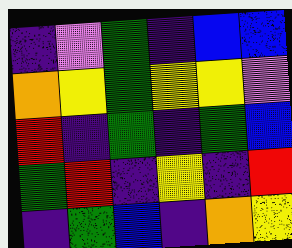[["indigo", "violet", "green", "indigo", "blue", "blue"], ["orange", "yellow", "green", "yellow", "yellow", "violet"], ["red", "indigo", "green", "indigo", "green", "blue"], ["green", "red", "indigo", "yellow", "indigo", "red"], ["indigo", "green", "blue", "indigo", "orange", "yellow"]]